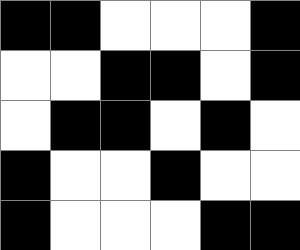[["black", "black", "white", "white", "white", "black"], ["white", "white", "black", "black", "white", "black"], ["white", "black", "black", "white", "black", "white"], ["black", "white", "white", "black", "white", "white"], ["black", "white", "white", "white", "black", "black"]]